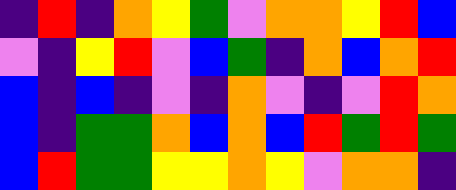[["indigo", "red", "indigo", "orange", "yellow", "green", "violet", "orange", "orange", "yellow", "red", "blue"], ["violet", "indigo", "yellow", "red", "violet", "blue", "green", "indigo", "orange", "blue", "orange", "red"], ["blue", "indigo", "blue", "indigo", "violet", "indigo", "orange", "violet", "indigo", "violet", "red", "orange"], ["blue", "indigo", "green", "green", "orange", "blue", "orange", "blue", "red", "green", "red", "green"], ["blue", "red", "green", "green", "yellow", "yellow", "orange", "yellow", "violet", "orange", "orange", "indigo"]]